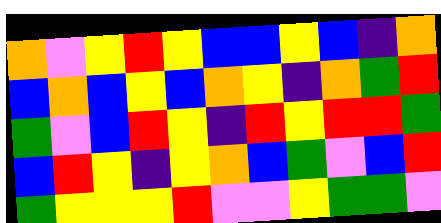[["orange", "violet", "yellow", "red", "yellow", "blue", "blue", "yellow", "blue", "indigo", "orange"], ["blue", "orange", "blue", "yellow", "blue", "orange", "yellow", "indigo", "orange", "green", "red"], ["green", "violet", "blue", "red", "yellow", "indigo", "red", "yellow", "red", "red", "green"], ["blue", "red", "yellow", "indigo", "yellow", "orange", "blue", "green", "violet", "blue", "red"], ["green", "yellow", "yellow", "yellow", "red", "violet", "violet", "yellow", "green", "green", "violet"]]